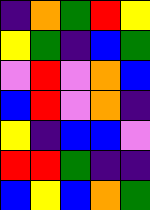[["indigo", "orange", "green", "red", "yellow"], ["yellow", "green", "indigo", "blue", "green"], ["violet", "red", "violet", "orange", "blue"], ["blue", "red", "violet", "orange", "indigo"], ["yellow", "indigo", "blue", "blue", "violet"], ["red", "red", "green", "indigo", "indigo"], ["blue", "yellow", "blue", "orange", "green"]]